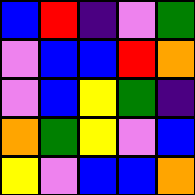[["blue", "red", "indigo", "violet", "green"], ["violet", "blue", "blue", "red", "orange"], ["violet", "blue", "yellow", "green", "indigo"], ["orange", "green", "yellow", "violet", "blue"], ["yellow", "violet", "blue", "blue", "orange"]]